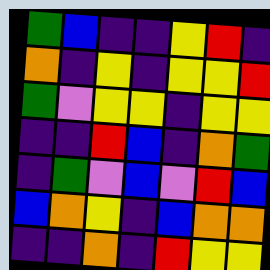[["green", "blue", "indigo", "indigo", "yellow", "red", "indigo"], ["orange", "indigo", "yellow", "indigo", "yellow", "yellow", "red"], ["green", "violet", "yellow", "yellow", "indigo", "yellow", "yellow"], ["indigo", "indigo", "red", "blue", "indigo", "orange", "green"], ["indigo", "green", "violet", "blue", "violet", "red", "blue"], ["blue", "orange", "yellow", "indigo", "blue", "orange", "orange"], ["indigo", "indigo", "orange", "indigo", "red", "yellow", "yellow"]]